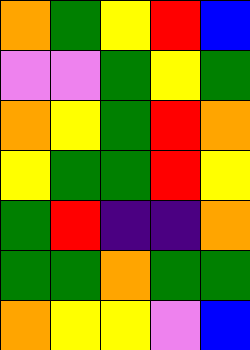[["orange", "green", "yellow", "red", "blue"], ["violet", "violet", "green", "yellow", "green"], ["orange", "yellow", "green", "red", "orange"], ["yellow", "green", "green", "red", "yellow"], ["green", "red", "indigo", "indigo", "orange"], ["green", "green", "orange", "green", "green"], ["orange", "yellow", "yellow", "violet", "blue"]]